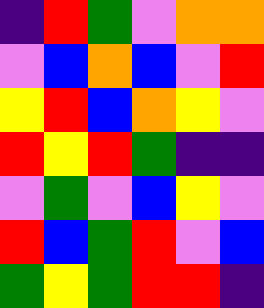[["indigo", "red", "green", "violet", "orange", "orange"], ["violet", "blue", "orange", "blue", "violet", "red"], ["yellow", "red", "blue", "orange", "yellow", "violet"], ["red", "yellow", "red", "green", "indigo", "indigo"], ["violet", "green", "violet", "blue", "yellow", "violet"], ["red", "blue", "green", "red", "violet", "blue"], ["green", "yellow", "green", "red", "red", "indigo"]]